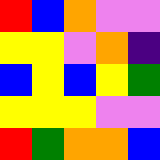[["red", "blue", "orange", "violet", "violet"], ["yellow", "yellow", "violet", "orange", "indigo"], ["blue", "yellow", "blue", "yellow", "green"], ["yellow", "yellow", "yellow", "violet", "violet"], ["red", "green", "orange", "orange", "blue"]]